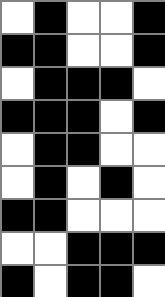[["white", "black", "white", "white", "black"], ["black", "black", "white", "white", "black"], ["white", "black", "black", "black", "white"], ["black", "black", "black", "white", "black"], ["white", "black", "black", "white", "white"], ["white", "black", "white", "black", "white"], ["black", "black", "white", "white", "white"], ["white", "white", "black", "black", "black"], ["black", "white", "black", "black", "white"]]